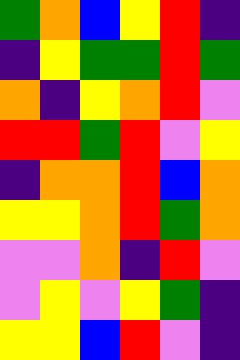[["green", "orange", "blue", "yellow", "red", "indigo"], ["indigo", "yellow", "green", "green", "red", "green"], ["orange", "indigo", "yellow", "orange", "red", "violet"], ["red", "red", "green", "red", "violet", "yellow"], ["indigo", "orange", "orange", "red", "blue", "orange"], ["yellow", "yellow", "orange", "red", "green", "orange"], ["violet", "violet", "orange", "indigo", "red", "violet"], ["violet", "yellow", "violet", "yellow", "green", "indigo"], ["yellow", "yellow", "blue", "red", "violet", "indigo"]]